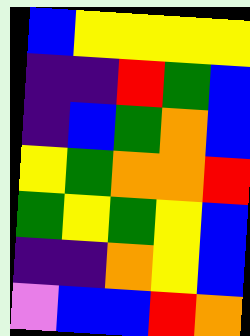[["blue", "yellow", "yellow", "yellow", "yellow"], ["indigo", "indigo", "red", "green", "blue"], ["indigo", "blue", "green", "orange", "blue"], ["yellow", "green", "orange", "orange", "red"], ["green", "yellow", "green", "yellow", "blue"], ["indigo", "indigo", "orange", "yellow", "blue"], ["violet", "blue", "blue", "red", "orange"]]